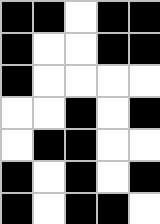[["black", "black", "white", "black", "black"], ["black", "white", "white", "black", "black"], ["black", "white", "white", "white", "white"], ["white", "white", "black", "white", "black"], ["white", "black", "black", "white", "white"], ["black", "white", "black", "white", "black"], ["black", "white", "black", "black", "white"]]